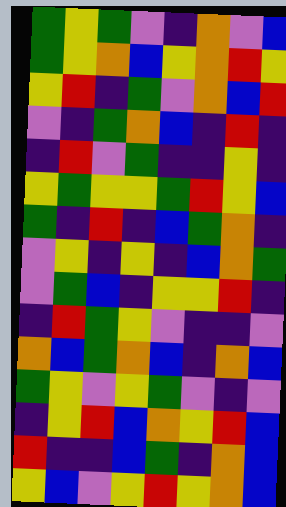[["green", "yellow", "green", "violet", "indigo", "orange", "violet", "blue"], ["green", "yellow", "orange", "blue", "yellow", "orange", "red", "yellow"], ["yellow", "red", "indigo", "green", "violet", "orange", "blue", "red"], ["violet", "indigo", "green", "orange", "blue", "indigo", "red", "indigo"], ["indigo", "red", "violet", "green", "indigo", "indigo", "yellow", "indigo"], ["yellow", "green", "yellow", "yellow", "green", "red", "yellow", "blue"], ["green", "indigo", "red", "indigo", "blue", "green", "orange", "indigo"], ["violet", "yellow", "indigo", "yellow", "indigo", "blue", "orange", "green"], ["violet", "green", "blue", "indigo", "yellow", "yellow", "red", "indigo"], ["indigo", "red", "green", "yellow", "violet", "indigo", "indigo", "violet"], ["orange", "blue", "green", "orange", "blue", "indigo", "orange", "blue"], ["green", "yellow", "violet", "yellow", "green", "violet", "indigo", "violet"], ["indigo", "yellow", "red", "blue", "orange", "yellow", "red", "blue"], ["red", "indigo", "indigo", "blue", "green", "indigo", "orange", "blue"], ["yellow", "blue", "violet", "yellow", "red", "yellow", "orange", "blue"]]